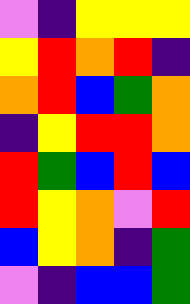[["violet", "indigo", "yellow", "yellow", "yellow"], ["yellow", "red", "orange", "red", "indigo"], ["orange", "red", "blue", "green", "orange"], ["indigo", "yellow", "red", "red", "orange"], ["red", "green", "blue", "red", "blue"], ["red", "yellow", "orange", "violet", "red"], ["blue", "yellow", "orange", "indigo", "green"], ["violet", "indigo", "blue", "blue", "green"]]